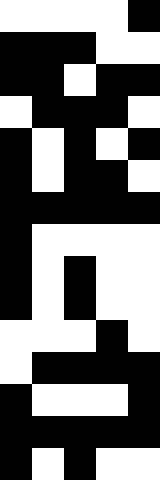[["white", "white", "white", "white", "black"], ["black", "black", "black", "white", "white"], ["black", "black", "white", "black", "black"], ["white", "black", "black", "black", "white"], ["black", "white", "black", "white", "black"], ["black", "white", "black", "black", "white"], ["black", "black", "black", "black", "black"], ["black", "white", "white", "white", "white"], ["black", "white", "black", "white", "white"], ["black", "white", "black", "white", "white"], ["white", "white", "white", "black", "white"], ["white", "black", "black", "black", "black"], ["black", "white", "white", "white", "black"], ["black", "black", "black", "black", "black"], ["black", "white", "black", "white", "white"]]